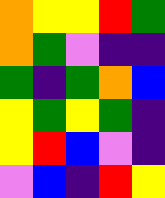[["orange", "yellow", "yellow", "red", "green"], ["orange", "green", "violet", "indigo", "indigo"], ["green", "indigo", "green", "orange", "blue"], ["yellow", "green", "yellow", "green", "indigo"], ["yellow", "red", "blue", "violet", "indigo"], ["violet", "blue", "indigo", "red", "yellow"]]